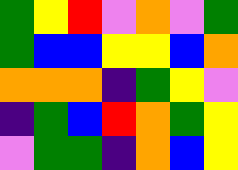[["green", "yellow", "red", "violet", "orange", "violet", "green"], ["green", "blue", "blue", "yellow", "yellow", "blue", "orange"], ["orange", "orange", "orange", "indigo", "green", "yellow", "violet"], ["indigo", "green", "blue", "red", "orange", "green", "yellow"], ["violet", "green", "green", "indigo", "orange", "blue", "yellow"]]